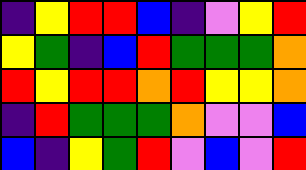[["indigo", "yellow", "red", "red", "blue", "indigo", "violet", "yellow", "red"], ["yellow", "green", "indigo", "blue", "red", "green", "green", "green", "orange"], ["red", "yellow", "red", "red", "orange", "red", "yellow", "yellow", "orange"], ["indigo", "red", "green", "green", "green", "orange", "violet", "violet", "blue"], ["blue", "indigo", "yellow", "green", "red", "violet", "blue", "violet", "red"]]